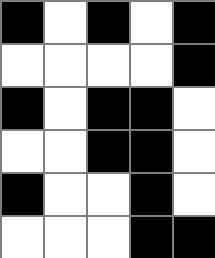[["black", "white", "black", "white", "black"], ["white", "white", "white", "white", "black"], ["black", "white", "black", "black", "white"], ["white", "white", "black", "black", "white"], ["black", "white", "white", "black", "white"], ["white", "white", "white", "black", "black"]]